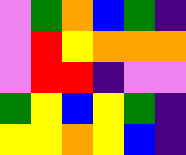[["violet", "green", "orange", "blue", "green", "indigo"], ["violet", "red", "yellow", "orange", "orange", "orange"], ["violet", "red", "red", "indigo", "violet", "violet"], ["green", "yellow", "blue", "yellow", "green", "indigo"], ["yellow", "yellow", "orange", "yellow", "blue", "indigo"]]